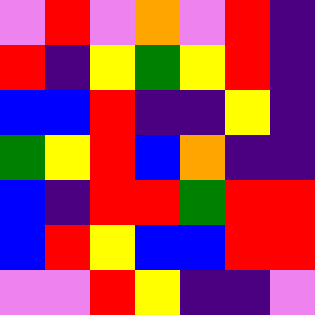[["violet", "red", "violet", "orange", "violet", "red", "indigo"], ["red", "indigo", "yellow", "green", "yellow", "red", "indigo"], ["blue", "blue", "red", "indigo", "indigo", "yellow", "indigo"], ["green", "yellow", "red", "blue", "orange", "indigo", "indigo"], ["blue", "indigo", "red", "red", "green", "red", "red"], ["blue", "red", "yellow", "blue", "blue", "red", "red"], ["violet", "violet", "red", "yellow", "indigo", "indigo", "violet"]]